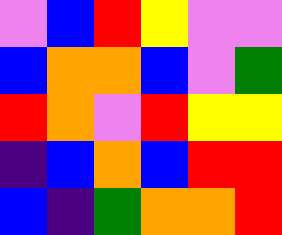[["violet", "blue", "red", "yellow", "violet", "violet"], ["blue", "orange", "orange", "blue", "violet", "green"], ["red", "orange", "violet", "red", "yellow", "yellow"], ["indigo", "blue", "orange", "blue", "red", "red"], ["blue", "indigo", "green", "orange", "orange", "red"]]